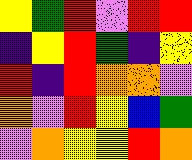[["yellow", "green", "red", "violet", "red", "red"], ["indigo", "yellow", "red", "green", "indigo", "yellow"], ["red", "indigo", "red", "orange", "orange", "violet"], ["orange", "violet", "red", "yellow", "blue", "green"], ["violet", "orange", "yellow", "yellow", "red", "orange"]]